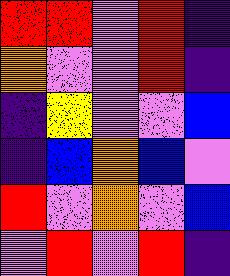[["red", "red", "violet", "red", "indigo"], ["orange", "violet", "violet", "red", "indigo"], ["indigo", "yellow", "violet", "violet", "blue"], ["indigo", "blue", "orange", "blue", "violet"], ["red", "violet", "orange", "violet", "blue"], ["violet", "red", "violet", "red", "indigo"]]